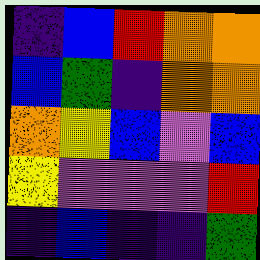[["indigo", "blue", "red", "orange", "orange"], ["blue", "green", "indigo", "orange", "orange"], ["orange", "yellow", "blue", "violet", "blue"], ["yellow", "violet", "violet", "violet", "red"], ["indigo", "blue", "indigo", "indigo", "green"]]